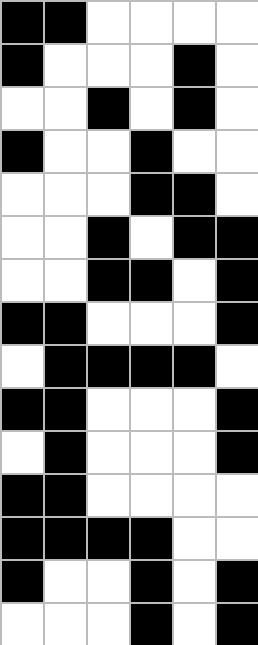[["black", "black", "white", "white", "white", "white"], ["black", "white", "white", "white", "black", "white"], ["white", "white", "black", "white", "black", "white"], ["black", "white", "white", "black", "white", "white"], ["white", "white", "white", "black", "black", "white"], ["white", "white", "black", "white", "black", "black"], ["white", "white", "black", "black", "white", "black"], ["black", "black", "white", "white", "white", "black"], ["white", "black", "black", "black", "black", "white"], ["black", "black", "white", "white", "white", "black"], ["white", "black", "white", "white", "white", "black"], ["black", "black", "white", "white", "white", "white"], ["black", "black", "black", "black", "white", "white"], ["black", "white", "white", "black", "white", "black"], ["white", "white", "white", "black", "white", "black"]]